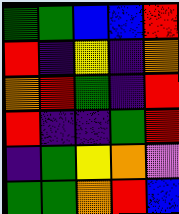[["green", "green", "blue", "blue", "red"], ["red", "indigo", "yellow", "indigo", "orange"], ["orange", "red", "green", "indigo", "red"], ["red", "indigo", "indigo", "green", "red"], ["indigo", "green", "yellow", "orange", "violet"], ["green", "green", "orange", "red", "blue"]]